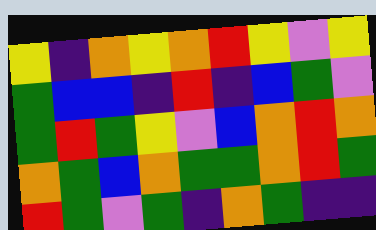[["yellow", "indigo", "orange", "yellow", "orange", "red", "yellow", "violet", "yellow"], ["green", "blue", "blue", "indigo", "red", "indigo", "blue", "green", "violet"], ["green", "red", "green", "yellow", "violet", "blue", "orange", "red", "orange"], ["orange", "green", "blue", "orange", "green", "green", "orange", "red", "green"], ["red", "green", "violet", "green", "indigo", "orange", "green", "indigo", "indigo"]]